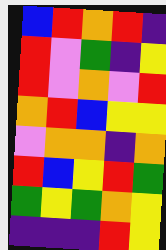[["blue", "red", "orange", "red", "indigo"], ["red", "violet", "green", "indigo", "yellow"], ["red", "violet", "orange", "violet", "red"], ["orange", "red", "blue", "yellow", "yellow"], ["violet", "orange", "orange", "indigo", "orange"], ["red", "blue", "yellow", "red", "green"], ["green", "yellow", "green", "orange", "yellow"], ["indigo", "indigo", "indigo", "red", "yellow"]]